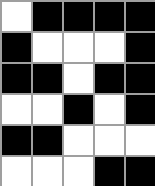[["white", "black", "black", "black", "black"], ["black", "white", "white", "white", "black"], ["black", "black", "white", "black", "black"], ["white", "white", "black", "white", "black"], ["black", "black", "white", "white", "white"], ["white", "white", "white", "black", "black"]]